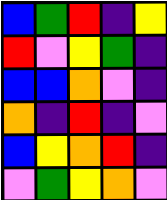[["blue", "green", "red", "indigo", "yellow"], ["red", "violet", "yellow", "green", "indigo"], ["blue", "blue", "orange", "violet", "indigo"], ["orange", "indigo", "red", "indigo", "violet"], ["blue", "yellow", "orange", "red", "indigo"], ["violet", "green", "yellow", "orange", "violet"]]